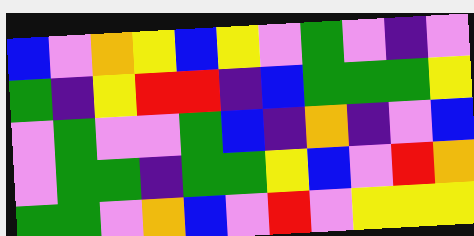[["blue", "violet", "orange", "yellow", "blue", "yellow", "violet", "green", "violet", "indigo", "violet"], ["green", "indigo", "yellow", "red", "red", "indigo", "blue", "green", "green", "green", "yellow"], ["violet", "green", "violet", "violet", "green", "blue", "indigo", "orange", "indigo", "violet", "blue"], ["violet", "green", "green", "indigo", "green", "green", "yellow", "blue", "violet", "red", "orange"], ["green", "green", "violet", "orange", "blue", "violet", "red", "violet", "yellow", "yellow", "yellow"]]